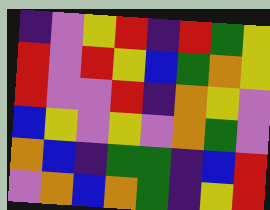[["indigo", "violet", "yellow", "red", "indigo", "red", "green", "yellow"], ["red", "violet", "red", "yellow", "blue", "green", "orange", "yellow"], ["red", "violet", "violet", "red", "indigo", "orange", "yellow", "violet"], ["blue", "yellow", "violet", "yellow", "violet", "orange", "green", "violet"], ["orange", "blue", "indigo", "green", "green", "indigo", "blue", "red"], ["violet", "orange", "blue", "orange", "green", "indigo", "yellow", "red"]]